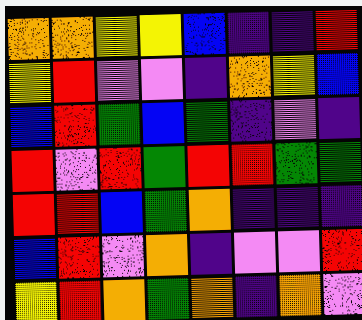[["orange", "orange", "yellow", "yellow", "blue", "indigo", "indigo", "red"], ["yellow", "red", "violet", "violet", "indigo", "orange", "yellow", "blue"], ["blue", "red", "green", "blue", "green", "indigo", "violet", "indigo"], ["red", "violet", "red", "green", "red", "red", "green", "green"], ["red", "red", "blue", "green", "orange", "indigo", "indigo", "indigo"], ["blue", "red", "violet", "orange", "indigo", "violet", "violet", "red"], ["yellow", "red", "orange", "green", "orange", "indigo", "orange", "violet"]]